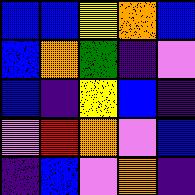[["blue", "blue", "yellow", "orange", "blue"], ["blue", "orange", "green", "indigo", "violet"], ["blue", "indigo", "yellow", "blue", "indigo"], ["violet", "red", "orange", "violet", "blue"], ["indigo", "blue", "violet", "orange", "indigo"]]